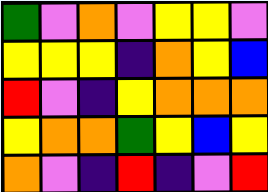[["green", "violet", "orange", "violet", "yellow", "yellow", "violet"], ["yellow", "yellow", "yellow", "indigo", "orange", "yellow", "blue"], ["red", "violet", "indigo", "yellow", "orange", "orange", "orange"], ["yellow", "orange", "orange", "green", "yellow", "blue", "yellow"], ["orange", "violet", "indigo", "red", "indigo", "violet", "red"]]